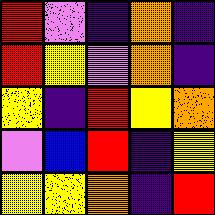[["red", "violet", "indigo", "orange", "indigo"], ["red", "yellow", "violet", "orange", "indigo"], ["yellow", "indigo", "red", "yellow", "orange"], ["violet", "blue", "red", "indigo", "yellow"], ["yellow", "yellow", "orange", "indigo", "red"]]